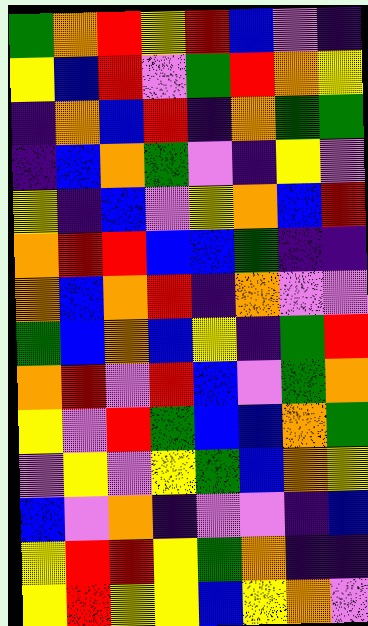[["green", "orange", "red", "yellow", "red", "blue", "violet", "indigo"], ["yellow", "blue", "red", "violet", "green", "red", "orange", "yellow"], ["indigo", "orange", "blue", "red", "indigo", "orange", "green", "green"], ["indigo", "blue", "orange", "green", "violet", "indigo", "yellow", "violet"], ["yellow", "indigo", "blue", "violet", "yellow", "orange", "blue", "red"], ["orange", "red", "red", "blue", "blue", "green", "indigo", "indigo"], ["orange", "blue", "orange", "red", "indigo", "orange", "violet", "violet"], ["green", "blue", "orange", "blue", "yellow", "indigo", "green", "red"], ["orange", "red", "violet", "red", "blue", "violet", "green", "orange"], ["yellow", "violet", "red", "green", "blue", "blue", "orange", "green"], ["violet", "yellow", "violet", "yellow", "green", "blue", "orange", "yellow"], ["blue", "violet", "orange", "indigo", "violet", "violet", "indigo", "blue"], ["yellow", "red", "red", "yellow", "green", "orange", "indigo", "indigo"], ["yellow", "red", "yellow", "yellow", "blue", "yellow", "orange", "violet"]]